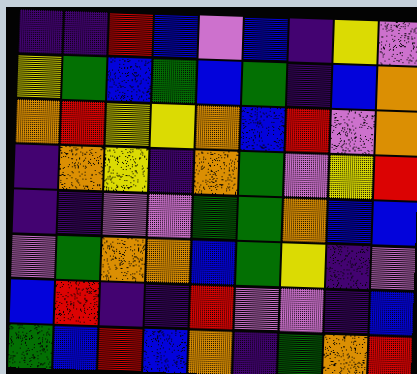[["indigo", "indigo", "red", "blue", "violet", "blue", "indigo", "yellow", "violet"], ["yellow", "green", "blue", "green", "blue", "green", "indigo", "blue", "orange"], ["orange", "red", "yellow", "yellow", "orange", "blue", "red", "violet", "orange"], ["indigo", "orange", "yellow", "indigo", "orange", "green", "violet", "yellow", "red"], ["indigo", "indigo", "violet", "violet", "green", "green", "orange", "blue", "blue"], ["violet", "green", "orange", "orange", "blue", "green", "yellow", "indigo", "violet"], ["blue", "red", "indigo", "indigo", "red", "violet", "violet", "indigo", "blue"], ["green", "blue", "red", "blue", "orange", "indigo", "green", "orange", "red"]]